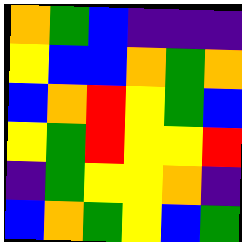[["orange", "green", "blue", "indigo", "indigo", "indigo"], ["yellow", "blue", "blue", "orange", "green", "orange"], ["blue", "orange", "red", "yellow", "green", "blue"], ["yellow", "green", "red", "yellow", "yellow", "red"], ["indigo", "green", "yellow", "yellow", "orange", "indigo"], ["blue", "orange", "green", "yellow", "blue", "green"]]